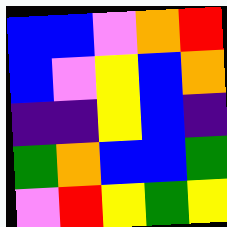[["blue", "blue", "violet", "orange", "red"], ["blue", "violet", "yellow", "blue", "orange"], ["indigo", "indigo", "yellow", "blue", "indigo"], ["green", "orange", "blue", "blue", "green"], ["violet", "red", "yellow", "green", "yellow"]]